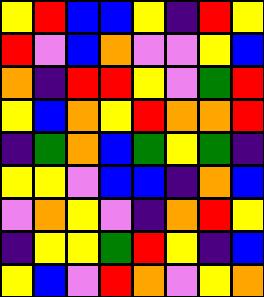[["yellow", "red", "blue", "blue", "yellow", "indigo", "red", "yellow"], ["red", "violet", "blue", "orange", "violet", "violet", "yellow", "blue"], ["orange", "indigo", "red", "red", "yellow", "violet", "green", "red"], ["yellow", "blue", "orange", "yellow", "red", "orange", "orange", "red"], ["indigo", "green", "orange", "blue", "green", "yellow", "green", "indigo"], ["yellow", "yellow", "violet", "blue", "blue", "indigo", "orange", "blue"], ["violet", "orange", "yellow", "violet", "indigo", "orange", "red", "yellow"], ["indigo", "yellow", "yellow", "green", "red", "yellow", "indigo", "blue"], ["yellow", "blue", "violet", "red", "orange", "violet", "yellow", "orange"]]